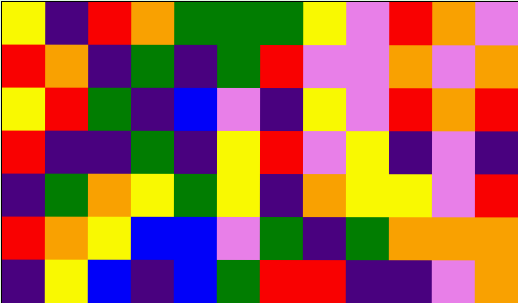[["yellow", "indigo", "red", "orange", "green", "green", "green", "yellow", "violet", "red", "orange", "violet"], ["red", "orange", "indigo", "green", "indigo", "green", "red", "violet", "violet", "orange", "violet", "orange"], ["yellow", "red", "green", "indigo", "blue", "violet", "indigo", "yellow", "violet", "red", "orange", "red"], ["red", "indigo", "indigo", "green", "indigo", "yellow", "red", "violet", "yellow", "indigo", "violet", "indigo"], ["indigo", "green", "orange", "yellow", "green", "yellow", "indigo", "orange", "yellow", "yellow", "violet", "red"], ["red", "orange", "yellow", "blue", "blue", "violet", "green", "indigo", "green", "orange", "orange", "orange"], ["indigo", "yellow", "blue", "indigo", "blue", "green", "red", "red", "indigo", "indigo", "violet", "orange"]]